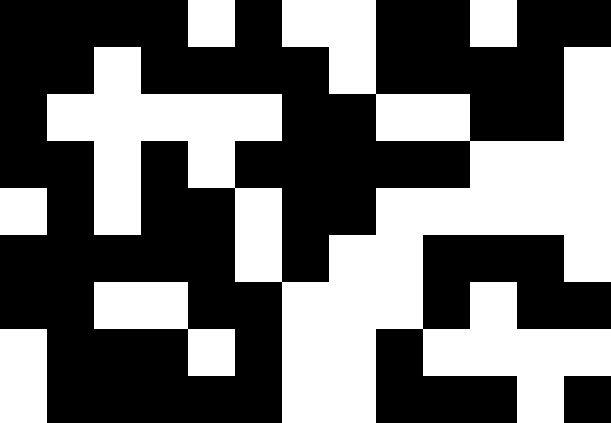[["black", "black", "black", "black", "white", "black", "white", "white", "black", "black", "white", "black", "black"], ["black", "black", "white", "black", "black", "black", "black", "white", "black", "black", "black", "black", "white"], ["black", "white", "white", "white", "white", "white", "black", "black", "white", "white", "black", "black", "white"], ["black", "black", "white", "black", "white", "black", "black", "black", "black", "black", "white", "white", "white"], ["white", "black", "white", "black", "black", "white", "black", "black", "white", "white", "white", "white", "white"], ["black", "black", "black", "black", "black", "white", "black", "white", "white", "black", "black", "black", "white"], ["black", "black", "white", "white", "black", "black", "white", "white", "white", "black", "white", "black", "black"], ["white", "black", "black", "black", "white", "black", "white", "white", "black", "white", "white", "white", "white"], ["white", "black", "black", "black", "black", "black", "white", "white", "black", "black", "black", "white", "black"]]